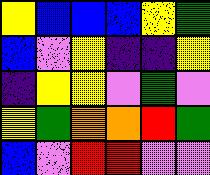[["yellow", "blue", "blue", "blue", "yellow", "green"], ["blue", "violet", "yellow", "indigo", "indigo", "yellow"], ["indigo", "yellow", "yellow", "violet", "green", "violet"], ["yellow", "green", "orange", "orange", "red", "green"], ["blue", "violet", "red", "red", "violet", "violet"]]